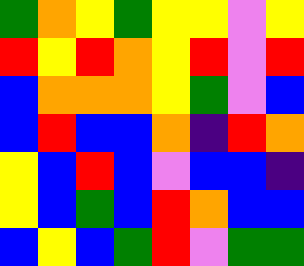[["green", "orange", "yellow", "green", "yellow", "yellow", "violet", "yellow"], ["red", "yellow", "red", "orange", "yellow", "red", "violet", "red"], ["blue", "orange", "orange", "orange", "yellow", "green", "violet", "blue"], ["blue", "red", "blue", "blue", "orange", "indigo", "red", "orange"], ["yellow", "blue", "red", "blue", "violet", "blue", "blue", "indigo"], ["yellow", "blue", "green", "blue", "red", "orange", "blue", "blue"], ["blue", "yellow", "blue", "green", "red", "violet", "green", "green"]]